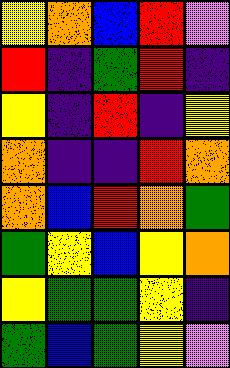[["yellow", "orange", "blue", "red", "violet"], ["red", "indigo", "green", "red", "indigo"], ["yellow", "indigo", "red", "indigo", "yellow"], ["orange", "indigo", "indigo", "red", "orange"], ["orange", "blue", "red", "orange", "green"], ["green", "yellow", "blue", "yellow", "orange"], ["yellow", "green", "green", "yellow", "indigo"], ["green", "blue", "green", "yellow", "violet"]]